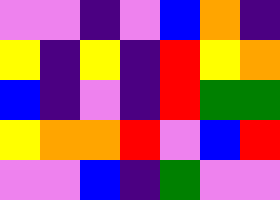[["violet", "violet", "indigo", "violet", "blue", "orange", "indigo"], ["yellow", "indigo", "yellow", "indigo", "red", "yellow", "orange"], ["blue", "indigo", "violet", "indigo", "red", "green", "green"], ["yellow", "orange", "orange", "red", "violet", "blue", "red"], ["violet", "violet", "blue", "indigo", "green", "violet", "violet"]]